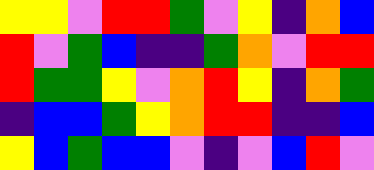[["yellow", "yellow", "violet", "red", "red", "green", "violet", "yellow", "indigo", "orange", "blue"], ["red", "violet", "green", "blue", "indigo", "indigo", "green", "orange", "violet", "red", "red"], ["red", "green", "green", "yellow", "violet", "orange", "red", "yellow", "indigo", "orange", "green"], ["indigo", "blue", "blue", "green", "yellow", "orange", "red", "red", "indigo", "indigo", "blue"], ["yellow", "blue", "green", "blue", "blue", "violet", "indigo", "violet", "blue", "red", "violet"]]